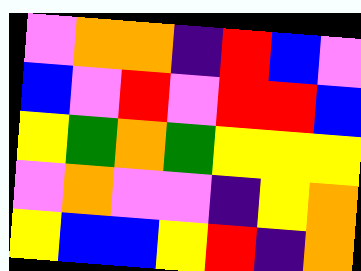[["violet", "orange", "orange", "indigo", "red", "blue", "violet"], ["blue", "violet", "red", "violet", "red", "red", "blue"], ["yellow", "green", "orange", "green", "yellow", "yellow", "yellow"], ["violet", "orange", "violet", "violet", "indigo", "yellow", "orange"], ["yellow", "blue", "blue", "yellow", "red", "indigo", "orange"]]